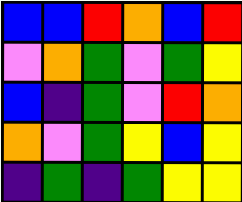[["blue", "blue", "red", "orange", "blue", "red"], ["violet", "orange", "green", "violet", "green", "yellow"], ["blue", "indigo", "green", "violet", "red", "orange"], ["orange", "violet", "green", "yellow", "blue", "yellow"], ["indigo", "green", "indigo", "green", "yellow", "yellow"]]